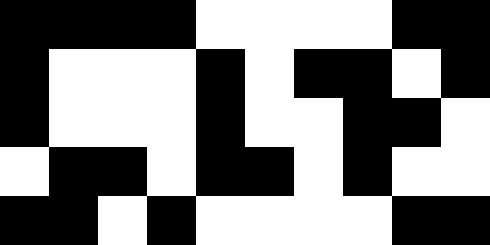[["black", "black", "black", "black", "white", "white", "white", "white", "black", "black"], ["black", "white", "white", "white", "black", "white", "black", "black", "white", "black"], ["black", "white", "white", "white", "black", "white", "white", "black", "black", "white"], ["white", "black", "black", "white", "black", "black", "white", "black", "white", "white"], ["black", "black", "white", "black", "white", "white", "white", "white", "black", "black"]]